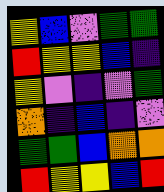[["yellow", "blue", "violet", "green", "green"], ["red", "yellow", "yellow", "blue", "indigo"], ["yellow", "violet", "indigo", "violet", "green"], ["orange", "indigo", "blue", "indigo", "violet"], ["green", "green", "blue", "orange", "orange"], ["red", "yellow", "yellow", "blue", "red"]]